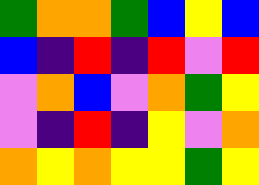[["green", "orange", "orange", "green", "blue", "yellow", "blue"], ["blue", "indigo", "red", "indigo", "red", "violet", "red"], ["violet", "orange", "blue", "violet", "orange", "green", "yellow"], ["violet", "indigo", "red", "indigo", "yellow", "violet", "orange"], ["orange", "yellow", "orange", "yellow", "yellow", "green", "yellow"]]